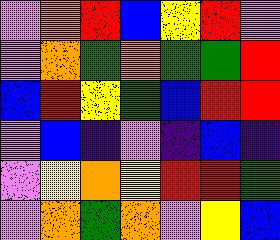[["violet", "orange", "red", "blue", "yellow", "red", "violet"], ["violet", "orange", "green", "orange", "green", "green", "red"], ["blue", "red", "yellow", "green", "blue", "red", "red"], ["violet", "blue", "indigo", "violet", "indigo", "blue", "indigo"], ["violet", "yellow", "orange", "yellow", "red", "red", "green"], ["violet", "orange", "green", "orange", "violet", "yellow", "blue"]]